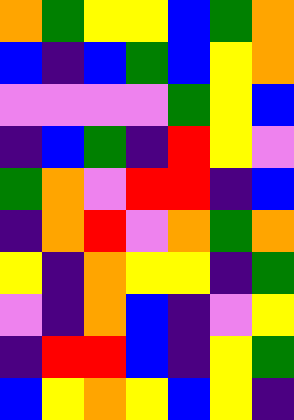[["orange", "green", "yellow", "yellow", "blue", "green", "orange"], ["blue", "indigo", "blue", "green", "blue", "yellow", "orange"], ["violet", "violet", "violet", "violet", "green", "yellow", "blue"], ["indigo", "blue", "green", "indigo", "red", "yellow", "violet"], ["green", "orange", "violet", "red", "red", "indigo", "blue"], ["indigo", "orange", "red", "violet", "orange", "green", "orange"], ["yellow", "indigo", "orange", "yellow", "yellow", "indigo", "green"], ["violet", "indigo", "orange", "blue", "indigo", "violet", "yellow"], ["indigo", "red", "red", "blue", "indigo", "yellow", "green"], ["blue", "yellow", "orange", "yellow", "blue", "yellow", "indigo"]]